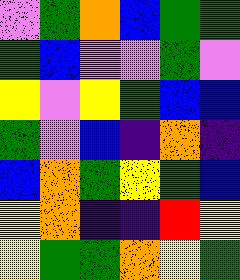[["violet", "green", "orange", "blue", "green", "green"], ["green", "blue", "violet", "violet", "green", "violet"], ["yellow", "violet", "yellow", "green", "blue", "blue"], ["green", "violet", "blue", "indigo", "orange", "indigo"], ["blue", "orange", "green", "yellow", "green", "blue"], ["yellow", "orange", "indigo", "indigo", "red", "yellow"], ["yellow", "green", "green", "orange", "yellow", "green"]]